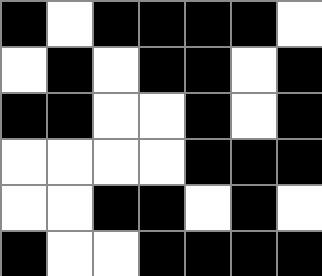[["black", "white", "black", "black", "black", "black", "white"], ["white", "black", "white", "black", "black", "white", "black"], ["black", "black", "white", "white", "black", "white", "black"], ["white", "white", "white", "white", "black", "black", "black"], ["white", "white", "black", "black", "white", "black", "white"], ["black", "white", "white", "black", "black", "black", "black"]]